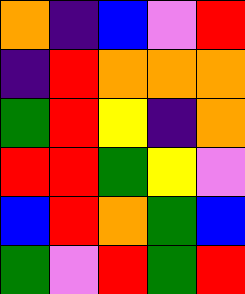[["orange", "indigo", "blue", "violet", "red"], ["indigo", "red", "orange", "orange", "orange"], ["green", "red", "yellow", "indigo", "orange"], ["red", "red", "green", "yellow", "violet"], ["blue", "red", "orange", "green", "blue"], ["green", "violet", "red", "green", "red"]]